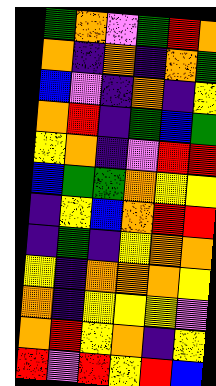[["green", "orange", "violet", "green", "red", "orange"], ["orange", "indigo", "orange", "indigo", "orange", "green"], ["blue", "violet", "indigo", "orange", "indigo", "yellow"], ["orange", "red", "indigo", "green", "blue", "green"], ["yellow", "orange", "indigo", "violet", "red", "red"], ["blue", "green", "green", "orange", "yellow", "yellow"], ["indigo", "yellow", "blue", "orange", "red", "red"], ["indigo", "green", "indigo", "yellow", "orange", "orange"], ["yellow", "indigo", "orange", "orange", "orange", "yellow"], ["orange", "indigo", "yellow", "yellow", "yellow", "violet"], ["orange", "red", "yellow", "orange", "indigo", "yellow"], ["red", "violet", "red", "yellow", "red", "blue"]]